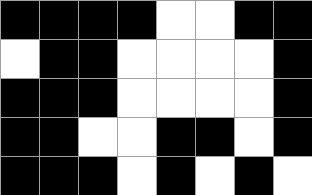[["black", "black", "black", "black", "white", "white", "black", "black"], ["white", "black", "black", "white", "white", "white", "white", "black"], ["black", "black", "black", "white", "white", "white", "white", "black"], ["black", "black", "white", "white", "black", "black", "white", "black"], ["black", "black", "black", "white", "black", "white", "black", "white"]]